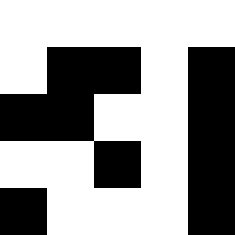[["white", "white", "white", "white", "white"], ["white", "black", "black", "white", "black"], ["black", "black", "white", "white", "black"], ["white", "white", "black", "white", "black"], ["black", "white", "white", "white", "black"]]